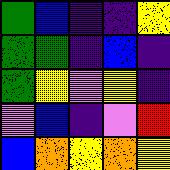[["green", "blue", "indigo", "indigo", "yellow"], ["green", "green", "indigo", "blue", "indigo"], ["green", "yellow", "violet", "yellow", "indigo"], ["violet", "blue", "indigo", "violet", "red"], ["blue", "orange", "yellow", "orange", "yellow"]]